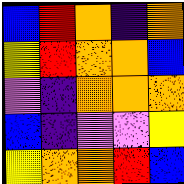[["blue", "red", "orange", "indigo", "orange"], ["yellow", "red", "orange", "orange", "blue"], ["violet", "indigo", "orange", "orange", "orange"], ["blue", "indigo", "violet", "violet", "yellow"], ["yellow", "orange", "orange", "red", "blue"]]